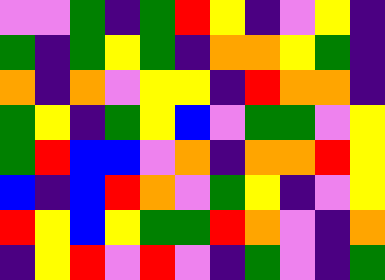[["violet", "violet", "green", "indigo", "green", "red", "yellow", "indigo", "violet", "yellow", "indigo"], ["green", "indigo", "green", "yellow", "green", "indigo", "orange", "orange", "yellow", "green", "indigo"], ["orange", "indigo", "orange", "violet", "yellow", "yellow", "indigo", "red", "orange", "orange", "indigo"], ["green", "yellow", "indigo", "green", "yellow", "blue", "violet", "green", "green", "violet", "yellow"], ["green", "red", "blue", "blue", "violet", "orange", "indigo", "orange", "orange", "red", "yellow"], ["blue", "indigo", "blue", "red", "orange", "violet", "green", "yellow", "indigo", "violet", "yellow"], ["red", "yellow", "blue", "yellow", "green", "green", "red", "orange", "violet", "indigo", "orange"], ["indigo", "yellow", "red", "violet", "red", "violet", "indigo", "green", "violet", "indigo", "green"]]